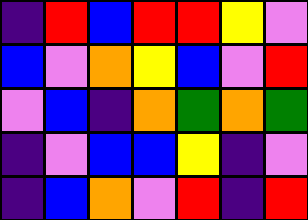[["indigo", "red", "blue", "red", "red", "yellow", "violet"], ["blue", "violet", "orange", "yellow", "blue", "violet", "red"], ["violet", "blue", "indigo", "orange", "green", "orange", "green"], ["indigo", "violet", "blue", "blue", "yellow", "indigo", "violet"], ["indigo", "blue", "orange", "violet", "red", "indigo", "red"]]